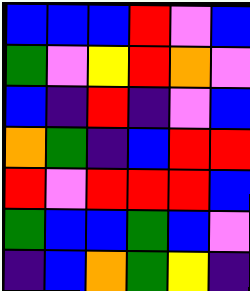[["blue", "blue", "blue", "red", "violet", "blue"], ["green", "violet", "yellow", "red", "orange", "violet"], ["blue", "indigo", "red", "indigo", "violet", "blue"], ["orange", "green", "indigo", "blue", "red", "red"], ["red", "violet", "red", "red", "red", "blue"], ["green", "blue", "blue", "green", "blue", "violet"], ["indigo", "blue", "orange", "green", "yellow", "indigo"]]